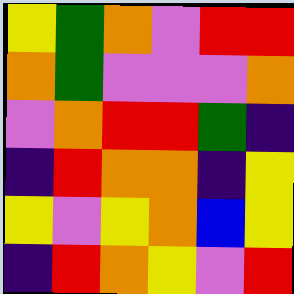[["yellow", "green", "orange", "violet", "red", "red"], ["orange", "green", "violet", "violet", "violet", "orange"], ["violet", "orange", "red", "red", "green", "indigo"], ["indigo", "red", "orange", "orange", "indigo", "yellow"], ["yellow", "violet", "yellow", "orange", "blue", "yellow"], ["indigo", "red", "orange", "yellow", "violet", "red"]]